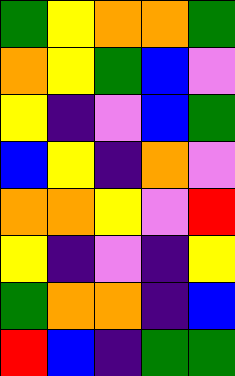[["green", "yellow", "orange", "orange", "green"], ["orange", "yellow", "green", "blue", "violet"], ["yellow", "indigo", "violet", "blue", "green"], ["blue", "yellow", "indigo", "orange", "violet"], ["orange", "orange", "yellow", "violet", "red"], ["yellow", "indigo", "violet", "indigo", "yellow"], ["green", "orange", "orange", "indigo", "blue"], ["red", "blue", "indigo", "green", "green"]]